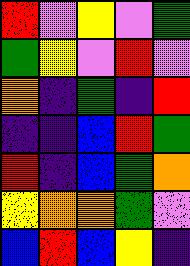[["red", "violet", "yellow", "violet", "green"], ["green", "yellow", "violet", "red", "violet"], ["orange", "indigo", "green", "indigo", "red"], ["indigo", "indigo", "blue", "red", "green"], ["red", "indigo", "blue", "green", "orange"], ["yellow", "orange", "orange", "green", "violet"], ["blue", "red", "blue", "yellow", "indigo"]]